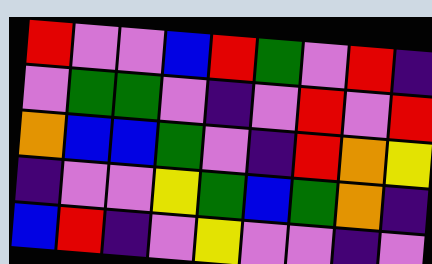[["red", "violet", "violet", "blue", "red", "green", "violet", "red", "indigo"], ["violet", "green", "green", "violet", "indigo", "violet", "red", "violet", "red"], ["orange", "blue", "blue", "green", "violet", "indigo", "red", "orange", "yellow"], ["indigo", "violet", "violet", "yellow", "green", "blue", "green", "orange", "indigo"], ["blue", "red", "indigo", "violet", "yellow", "violet", "violet", "indigo", "violet"]]